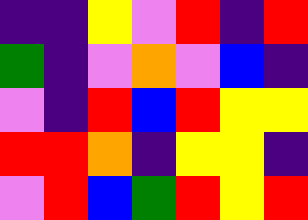[["indigo", "indigo", "yellow", "violet", "red", "indigo", "red"], ["green", "indigo", "violet", "orange", "violet", "blue", "indigo"], ["violet", "indigo", "red", "blue", "red", "yellow", "yellow"], ["red", "red", "orange", "indigo", "yellow", "yellow", "indigo"], ["violet", "red", "blue", "green", "red", "yellow", "red"]]